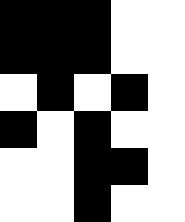[["black", "black", "black", "white", "white"], ["black", "black", "black", "white", "white"], ["white", "black", "white", "black", "white"], ["black", "white", "black", "white", "white"], ["white", "white", "black", "black", "white"], ["white", "white", "black", "white", "white"]]